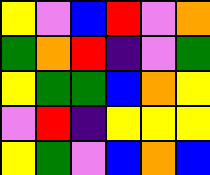[["yellow", "violet", "blue", "red", "violet", "orange"], ["green", "orange", "red", "indigo", "violet", "green"], ["yellow", "green", "green", "blue", "orange", "yellow"], ["violet", "red", "indigo", "yellow", "yellow", "yellow"], ["yellow", "green", "violet", "blue", "orange", "blue"]]